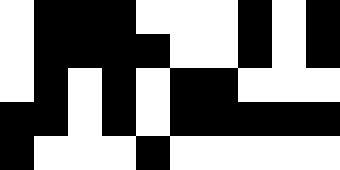[["white", "black", "black", "black", "white", "white", "white", "black", "white", "black"], ["white", "black", "black", "black", "black", "white", "white", "black", "white", "black"], ["white", "black", "white", "black", "white", "black", "black", "white", "white", "white"], ["black", "black", "white", "black", "white", "black", "black", "black", "black", "black"], ["black", "white", "white", "white", "black", "white", "white", "white", "white", "white"]]